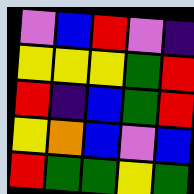[["violet", "blue", "red", "violet", "indigo"], ["yellow", "yellow", "yellow", "green", "red"], ["red", "indigo", "blue", "green", "red"], ["yellow", "orange", "blue", "violet", "blue"], ["red", "green", "green", "yellow", "green"]]